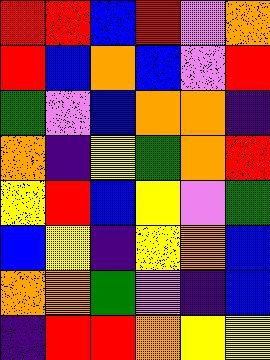[["red", "red", "blue", "red", "violet", "orange"], ["red", "blue", "orange", "blue", "violet", "red"], ["green", "violet", "blue", "orange", "orange", "indigo"], ["orange", "indigo", "yellow", "green", "orange", "red"], ["yellow", "red", "blue", "yellow", "violet", "green"], ["blue", "yellow", "indigo", "yellow", "orange", "blue"], ["orange", "orange", "green", "violet", "indigo", "blue"], ["indigo", "red", "red", "orange", "yellow", "yellow"]]